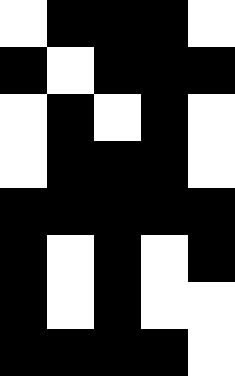[["white", "black", "black", "black", "white"], ["black", "white", "black", "black", "black"], ["white", "black", "white", "black", "white"], ["white", "black", "black", "black", "white"], ["black", "black", "black", "black", "black"], ["black", "white", "black", "white", "black"], ["black", "white", "black", "white", "white"], ["black", "black", "black", "black", "white"]]